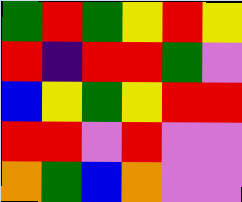[["green", "red", "green", "yellow", "red", "yellow"], ["red", "indigo", "red", "red", "green", "violet"], ["blue", "yellow", "green", "yellow", "red", "red"], ["red", "red", "violet", "red", "violet", "violet"], ["orange", "green", "blue", "orange", "violet", "violet"]]